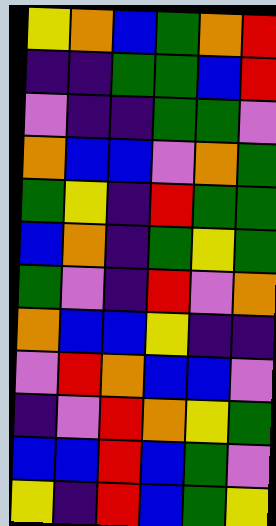[["yellow", "orange", "blue", "green", "orange", "red"], ["indigo", "indigo", "green", "green", "blue", "red"], ["violet", "indigo", "indigo", "green", "green", "violet"], ["orange", "blue", "blue", "violet", "orange", "green"], ["green", "yellow", "indigo", "red", "green", "green"], ["blue", "orange", "indigo", "green", "yellow", "green"], ["green", "violet", "indigo", "red", "violet", "orange"], ["orange", "blue", "blue", "yellow", "indigo", "indigo"], ["violet", "red", "orange", "blue", "blue", "violet"], ["indigo", "violet", "red", "orange", "yellow", "green"], ["blue", "blue", "red", "blue", "green", "violet"], ["yellow", "indigo", "red", "blue", "green", "yellow"]]